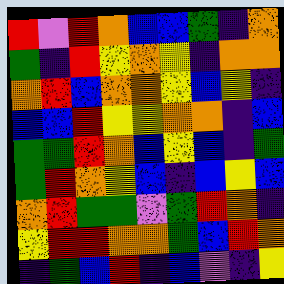[["red", "violet", "red", "orange", "blue", "blue", "green", "indigo", "orange"], ["green", "indigo", "red", "yellow", "orange", "yellow", "indigo", "orange", "orange"], ["orange", "red", "blue", "orange", "orange", "yellow", "blue", "yellow", "indigo"], ["blue", "blue", "red", "yellow", "yellow", "orange", "orange", "indigo", "blue"], ["green", "green", "red", "orange", "blue", "yellow", "blue", "indigo", "green"], ["green", "red", "orange", "yellow", "blue", "indigo", "blue", "yellow", "blue"], ["orange", "red", "green", "green", "violet", "green", "red", "orange", "indigo"], ["yellow", "red", "red", "orange", "orange", "green", "blue", "red", "orange"], ["indigo", "green", "blue", "red", "indigo", "blue", "violet", "indigo", "yellow"]]